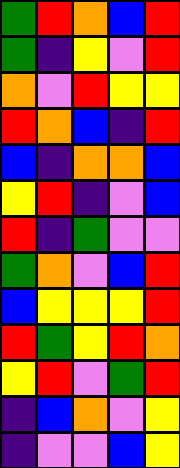[["green", "red", "orange", "blue", "red"], ["green", "indigo", "yellow", "violet", "red"], ["orange", "violet", "red", "yellow", "yellow"], ["red", "orange", "blue", "indigo", "red"], ["blue", "indigo", "orange", "orange", "blue"], ["yellow", "red", "indigo", "violet", "blue"], ["red", "indigo", "green", "violet", "violet"], ["green", "orange", "violet", "blue", "red"], ["blue", "yellow", "yellow", "yellow", "red"], ["red", "green", "yellow", "red", "orange"], ["yellow", "red", "violet", "green", "red"], ["indigo", "blue", "orange", "violet", "yellow"], ["indigo", "violet", "violet", "blue", "yellow"]]